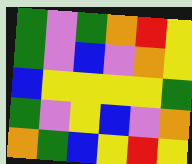[["green", "violet", "green", "orange", "red", "yellow"], ["green", "violet", "blue", "violet", "orange", "yellow"], ["blue", "yellow", "yellow", "yellow", "yellow", "green"], ["green", "violet", "yellow", "blue", "violet", "orange"], ["orange", "green", "blue", "yellow", "red", "yellow"]]